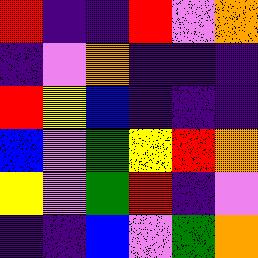[["red", "indigo", "indigo", "red", "violet", "orange"], ["indigo", "violet", "orange", "indigo", "indigo", "indigo"], ["red", "yellow", "blue", "indigo", "indigo", "indigo"], ["blue", "violet", "green", "yellow", "red", "orange"], ["yellow", "violet", "green", "red", "indigo", "violet"], ["indigo", "indigo", "blue", "violet", "green", "orange"]]